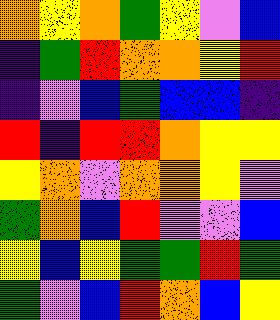[["orange", "yellow", "orange", "green", "yellow", "violet", "blue"], ["indigo", "green", "red", "orange", "orange", "yellow", "red"], ["indigo", "violet", "blue", "green", "blue", "blue", "indigo"], ["red", "indigo", "red", "red", "orange", "yellow", "yellow"], ["yellow", "orange", "violet", "orange", "orange", "yellow", "violet"], ["green", "orange", "blue", "red", "violet", "violet", "blue"], ["yellow", "blue", "yellow", "green", "green", "red", "green"], ["green", "violet", "blue", "red", "orange", "blue", "yellow"]]